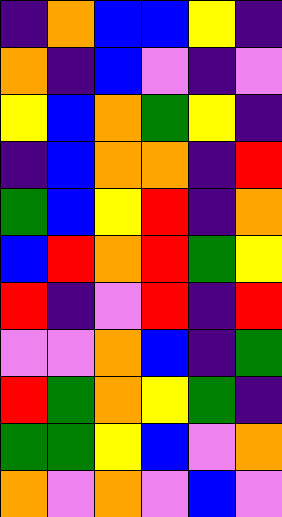[["indigo", "orange", "blue", "blue", "yellow", "indigo"], ["orange", "indigo", "blue", "violet", "indigo", "violet"], ["yellow", "blue", "orange", "green", "yellow", "indigo"], ["indigo", "blue", "orange", "orange", "indigo", "red"], ["green", "blue", "yellow", "red", "indigo", "orange"], ["blue", "red", "orange", "red", "green", "yellow"], ["red", "indigo", "violet", "red", "indigo", "red"], ["violet", "violet", "orange", "blue", "indigo", "green"], ["red", "green", "orange", "yellow", "green", "indigo"], ["green", "green", "yellow", "blue", "violet", "orange"], ["orange", "violet", "orange", "violet", "blue", "violet"]]